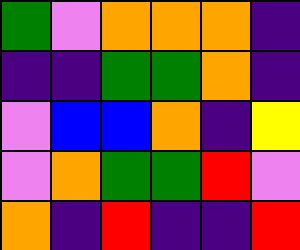[["green", "violet", "orange", "orange", "orange", "indigo"], ["indigo", "indigo", "green", "green", "orange", "indigo"], ["violet", "blue", "blue", "orange", "indigo", "yellow"], ["violet", "orange", "green", "green", "red", "violet"], ["orange", "indigo", "red", "indigo", "indigo", "red"]]